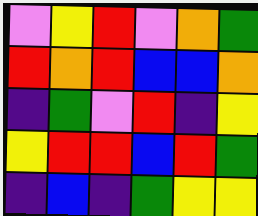[["violet", "yellow", "red", "violet", "orange", "green"], ["red", "orange", "red", "blue", "blue", "orange"], ["indigo", "green", "violet", "red", "indigo", "yellow"], ["yellow", "red", "red", "blue", "red", "green"], ["indigo", "blue", "indigo", "green", "yellow", "yellow"]]